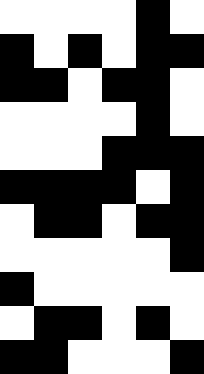[["white", "white", "white", "white", "black", "white"], ["black", "white", "black", "white", "black", "black"], ["black", "black", "white", "black", "black", "white"], ["white", "white", "white", "white", "black", "white"], ["white", "white", "white", "black", "black", "black"], ["black", "black", "black", "black", "white", "black"], ["white", "black", "black", "white", "black", "black"], ["white", "white", "white", "white", "white", "black"], ["black", "white", "white", "white", "white", "white"], ["white", "black", "black", "white", "black", "white"], ["black", "black", "white", "white", "white", "black"]]